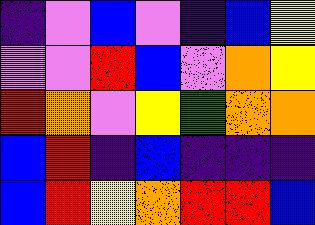[["indigo", "violet", "blue", "violet", "indigo", "blue", "yellow"], ["violet", "violet", "red", "blue", "violet", "orange", "yellow"], ["red", "orange", "violet", "yellow", "green", "orange", "orange"], ["blue", "red", "indigo", "blue", "indigo", "indigo", "indigo"], ["blue", "red", "yellow", "orange", "red", "red", "blue"]]